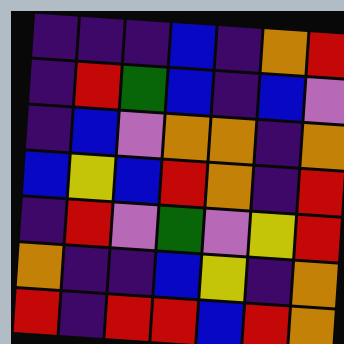[["indigo", "indigo", "indigo", "blue", "indigo", "orange", "red"], ["indigo", "red", "green", "blue", "indigo", "blue", "violet"], ["indigo", "blue", "violet", "orange", "orange", "indigo", "orange"], ["blue", "yellow", "blue", "red", "orange", "indigo", "red"], ["indigo", "red", "violet", "green", "violet", "yellow", "red"], ["orange", "indigo", "indigo", "blue", "yellow", "indigo", "orange"], ["red", "indigo", "red", "red", "blue", "red", "orange"]]